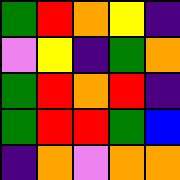[["green", "red", "orange", "yellow", "indigo"], ["violet", "yellow", "indigo", "green", "orange"], ["green", "red", "orange", "red", "indigo"], ["green", "red", "red", "green", "blue"], ["indigo", "orange", "violet", "orange", "orange"]]